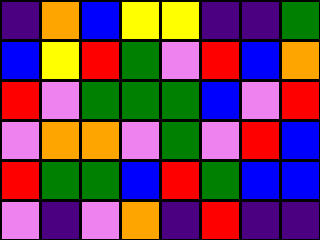[["indigo", "orange", "blue", "yellow", "yellow", "indigo", "indigo", "green"], ["blue", "yellow", "red", "green", "violet", "red", "blue", "orange"], ["red", "violet", "green", "green", "green", "blue", "violet", "red"], ["violet", "orange", "orange", "violet", "green", "violet", "red", "blue"], ["red", "green", "green", "blue", "red", "green", "blue", "blue"], ["violet", "indigo", "violet", "orange", "indigo", "red", "indigo", "indigo"]]